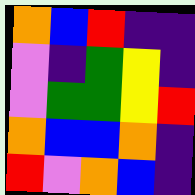[["orange", "blue", "red", "indigo", "indigo"], ["violet", "indigo", "green", "yellow", "indigo"], ["violet", "green", "green", "yellow", "red"], ["orange", "blue", "blue", "orange", "indigo"], ["red", "violet", "orange", "blue", "indigo"]]